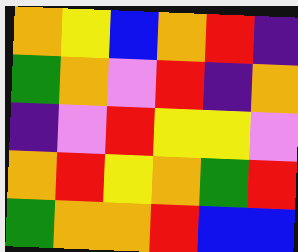[["orange", "yellow", "blue", "orange", "red", "indigo"], ["green", "orange", "violet", "red", "indigo", "orange"], ["indigo", "violet", "red", "yellow", "yellow", "violet"], ["orange", "red", "yellow", "orange", "green", "red"], ["green", "orange", "orange", "red", "blue", "blue"]]